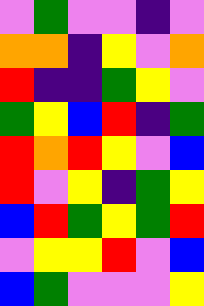[["violet", "green", "violet", "violet", "indigo", "violet"], ["orange", "orange", "indigo", "yellow", "violet", "orange"], ["red", "indigo", "indigo", "green", "yellow", "violet"], ["green", "yellow", "blue", "red", "indigo", "green"], ["red", "orange", "red", "yellow", "violet", "blue"], ["red", "violet", "yellow", "indigo", "green", "yellow"], ["blue", "red", "green", "yellow", "green", "red"], ["violet", "yellow", "yellow", "red", "violet", "blue"], ["blue", "green", "violet", "violet", "violet", "yellow"]]